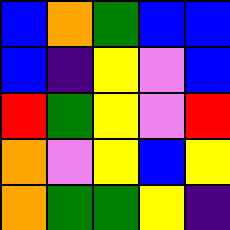[["blue", "orange", "green", "blue", "blue"], ["blue", "indigo", "yellow", "violet", "blue"], ["red", "green", "yellow", "violet", "red"], ["orange", "violet", "yellow", "blue", "yellow"], ["orange", "green", "green", "yellow", "indigo"]]